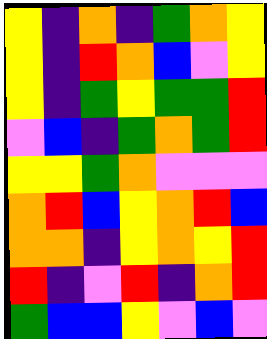[["yellow", "indigo", "orange", "indigo", "green", "orange", "yellow"], ["yellow", "indigo", "red", "orange", "blue", "violet", "yellow"], ["yellow", "indigo", "green", "yellow", "green", "green", "red"], ["violet", "blue", "indigo", "green", "orange", "green", "red"], ["yellow", "yellow", "green", "orange", "violet", "violet", "violet"], ["orange", "red", "blue", "yellow", "orange", "red", "blue"], ["orange", "orange", "indigo", "yellow", "orange", "yellow", "red"], ["red", "indigo", "violet", "red", "indigo", "orange", "red"], ["green", "blue", "blue", "yellow", "violet", "blue", "violet"]]